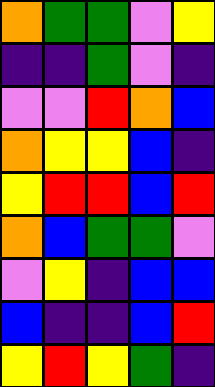[["orange", "green", "green", "violet", "yellow"], ["indigo", "indigo", "green", "violet", "indigo"], ["violet", "violet", "red", "orange", "blue"], ["orange", "yellow", "yellow", "blue", "indigo"], ["yellow", "red", "red", "blue", "red"], ["orange", "blue", "green", "green", "violet"], ["violet", "yellow", "indigo", "blue", "blue"], ["blue", "indigo", "indigo", "blue", "red"], ["yellow", "red", "yellow", "green", "indigo"]]